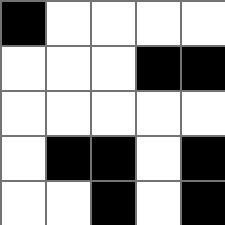[["black", "white", "white", "white", "white"], ["white", "white", "white", "black", "black"], ["white", "white", "white", "white", "white"], ["white", "black", "black", "white", "black"], ["white", "white", "black", "white", "black"]]